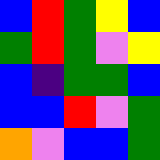[["blue", "red", "green", "yellow", "blue"], ["green", "red", "green", "violet", "yellow"], ["blue", "indigo", "green", "green", "blue"], ["blue", "blue", "red", "violet", "green"], ["orange", "violet", "blue", "blue", "green"]]